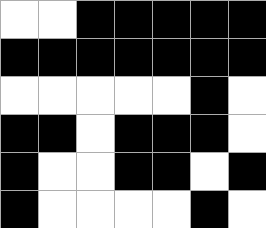[["white", "white", "black", "black", "black", "black", "black"], ["black", "black", "black", "black", "black", "black", "black"], ["white", "white", "white", "white", "white", "black", "white"], ["black", "black", "white", "black", "black", "black", "white"], ["black", "white", "white", "black", "black", "white", "black"], ["black", "white", "white", "white", "white", "black", "white"]]